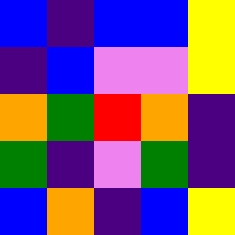[["blue", "indigo", "blue", "blue", "yellow"], ["indigo", "blue", "violet", "violet", "yellow"], ["orange", "green", "red", "orange", "indigo"], ["green", "indigo", "violet", "green", "indigo"], ["blue", "orange", "indigo", "blue", "yellow"]]